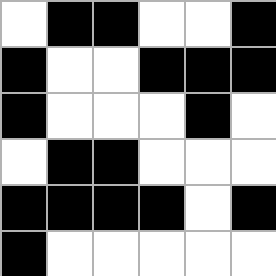[["white", "black", "black", "white", "white", "black"], ["black", "white", "white", "black", "black", "black"], ["black", "white", "white", "white", "black", "white"], ["white", "black", "black", "white", "white", "white"], ["black", "black", "black", "black", "white", "black"], ["black", "white", "white", "white", "white", "white"]]